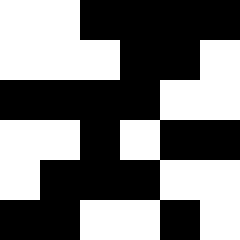[["white", "white", "black", "black", "black", "black"], ["white", "white", "white", "black", "black", "white"], ["black", "black", "black", "black", "white", "white"], ["white", "white", "black", "white", "black", "black"], ["white", "black", "black", "black", "white", "white"], ["black", "black", "white", "white", "black", "white"]]